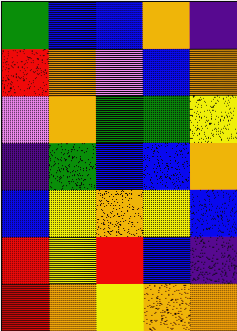[["green", "blue", "blue", "orange", "indigo"], ["red", "orange", "violet", "blue", "orange"], ["violet", "orange", "green", "green", "yellow"], ["indigo", "green", "blue", "blue", "orange"], ["blue", "yellow", "orange", "yellow", "blue"], ["red", "yellow", "red", "blue", "indigo"], ["red", "orange", "yellow", "orange", "orange"]]